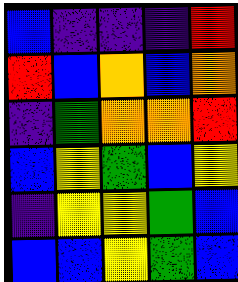[["blue", "indigo", "indigo", "indigo", "red"], ["red", "blue", "orange", "blue", "orange"], ["indigo", "green", "orange", "orange", "red"], ["blue", "yellow", "green", "blue", "yellow"], ["indigo", "yellow", "yellow", "green", "blue"], ["blue", "blue", "yellow", "green", "blue"]]